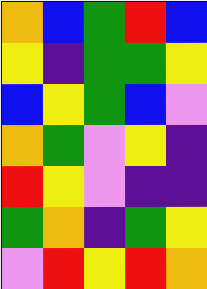[["orange", "blue", "green", "red", "blue"], ["yellow", "indigo", "green", "green", "yellow"], ["blue", "yellow", "green", "blue", "violet"], ["orange", "green", "violet", "yellow", "indigo"], ["red", "yellow", "violet", "indigo", "indigo"], ["green", "orange", "indigo", "green", "yellow"], ["violet", "red", "yellow", "red", "orange"]]